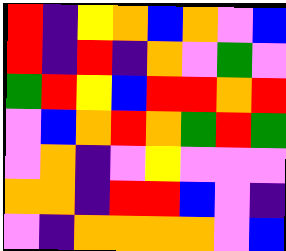[["red", "indigo", "yellow", "orange", "blue", "orange", "violet", "blue"], ["red", "indigo", "red", "indigo", "orange", "violet", "green", "violet"], ["green", "red", "yellow", "blue", "red", "red", "orange", "red"], ["violet", "blue", "orange", "red", "orange", "green", "red", "green"], ["violet", "orange", "indigo", "violet", "yellow", "violet", "violet", "violet"], ["orange", "orange", "indigo", "red", "red", "blue", "violet", "indigo"], ["violet", "indigo", "orange", "orange", "orange", "orange", "violet", "blue"]]